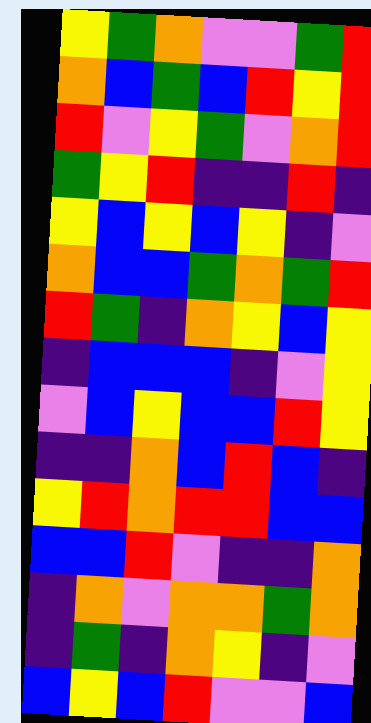[["yellow", "green", "orange", "violet", "violet", "green", "red"], ["orange", "blue", "green", "blue", "red", "yellow", "red"], ["red", "violet", "yellow", "green", "violet", "orange", "red"], ["green", "yellow", "red", "indigo", "indigo", "red", "indigo"], ["yellow", "blue", "yellow", "blue", "yellow", "indigo", "violet"], ["orange", "blue", "blue", "green", "orange", "green", "red"], ["red", "green", "indigo", "orange", "yellow", "blue", "yellow"], ["indigo", "blue", "blue", "blue", "indigo", "violet", "yellow"], ["violet", "blue", "yellow", "blue", "blue", "red", "yellow"], ["indigo", "indigo", "orange", "blue", "red", "blue", "indigo"], ["yellow", "red", "orange", "red", "red", "blue", "blue"], ["blue", "blue", "red", "violet", "indigo", "indigo", "orange"], ["indigo", "orange", "violet", "orange", "orange", "green", "orange"], ["indigo", "green", "indigo", "orange", "yellow", "indigo", "violet"], ["blue", "yellow", "blue", "red", "violet", "violet", "blue"]]